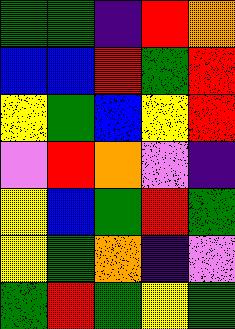[["green", "green", "indigo", "red", "orange"], ["blue", "blue", "red", "green", "red"], ["yellow", "green", "blue", "yellow", "red"], ["violet", "red", "orange", "violet", "indigo"], ["yellow", "blue", "green", "red", "green"], ["yellow", "green", "orange", "indigo", "violet"], ["green", "red", "green", "yellow", "green"]]